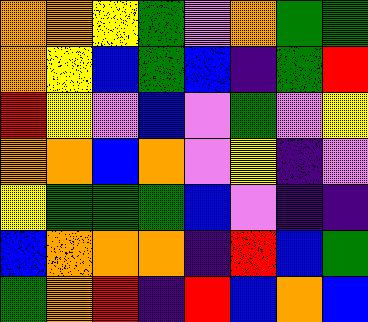[["orange", "orange", "yellow", "green", "violet", "orange", "green", "green"], ["orange", "yellow", "blue", "green", "blue", "indigo", "green", "red"], ["red", "yellow", "violet", "blue", "violet", "green", "violet", "yellow"], ["orange", "orange", "blue", "orange", "violet", "yellow", "indigo", "violet"], ["yellow", "green", "green", "green", "blue", "violet", "indigo", "indigo"], ["blue", "orange", "orange", "orange", "indigo", "red", "blue", "green"], ["green", "orange", "red", "indigo", "red", "blue", "orange", "blue"]]